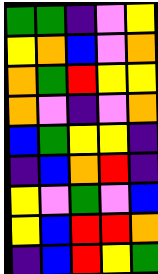[["green", "green", "indigo", "violet", "yellow"], ["yellow", "orange", "blue", "violet", "orange"], ["orange", "green", "red", "yellow", "yellow"], ["orange", "violet", "indigo", "violet", "orange"], ["blue", "green", "yellow", "yellow", "indigo"], ["indigo", "blue", "orange", "red", "indigo"], ["yellow", "violet", "green", "violet", "blue"], ["yellow", "blue", "red", "red", "orange"], ["indigo", "blue", "red", "yellow", "green"]]